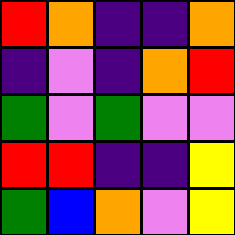[["red", "orange", "indigo", "indigo", "orange"], ["indigo", "violet", "indigo", "orange", "red"], ["green", "violet", "green", "violet", "violet"], ["red", "red", "indigo", "indigo", "yellow"], ["green", "blue", "orange", "violet", "yellow"]]